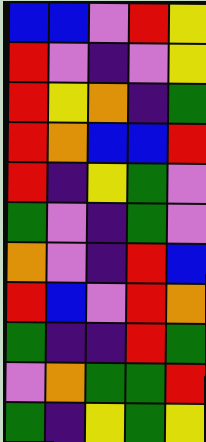[["blue", "blue", "violet", "red", "yellow"], ["red", "violet", "indigo", "violet", "yellow"], ["red", "yellow", "orange", "indigo", "green"], ["red", "orange", "blue", "blue", "red"], ["red", "indigo", "yellow", "green", "violet"], ["green", "violet", "indigo", "green", "violet"], ["orange", "violet", "indigo", "red", "blue"], ["red", "blue", "violet", "red", "orange"], ["green", "indigo", "indigo", "red", "green"], ["violet", "orange", "green", "green", "red"], ["green", "indigo", "yellow", "green", "yellow"]]